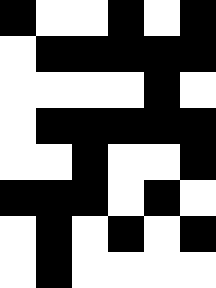[["black", "white", "white", "black", "white", "black"], ["white", "black", "black", "black", "black", "black"], ["white", "white", "white", "white", "black", "white"], ["white", "black", "black", "black", "black", "black"], ["white", "white", "black", "white", "white", "black"], ["black", "black", "black", "white", "black", "white"], ["white", "black", "white", "black", "white", "black"], ["white", "black", "white", "white", "white", "white"]]